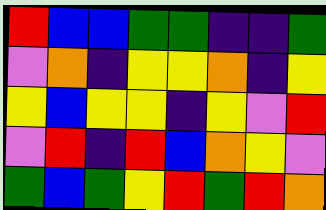[["red", "blue", "blue", "green", "green", "indigo", "indigo", "green"], ["violet", "orange", "indigo", "yellow", "yellow", "orange", "indigo", "yellow"], ["yellow", "blue", "yellow", "yellow", "indigo", "yellow", "violet", "red"], ["violet", "red", "indigo", "red", "blue", "orange", "yellow", "violet"], ["green", "blue", "green", "yellow", "red", "green", "red", "orange"]]